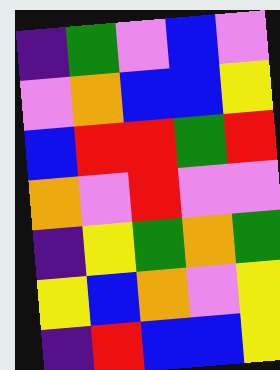[["indigo", "green", "violet", "blue", "violet"], ["violet", "orange", "blue", "blue", "yellow"], ["blue", "red", "red", "green", "red"], ["orange", "violet", "red", "violet", "violet"], ["indigo", "yellow", "green", "orange", "green"], ["yellow", "blue", "orange", "violet", "yellow"], ["indigo", "red", "blue", "blue", "yellow"]]